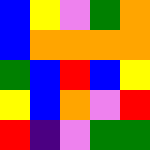[["blue", "yellow", "violet", "green", "orange"], ["blue", "orange", "orange", "orange", "orange"], ["green", "blue", "red", "blue", "yellow"], ["yellow", "blue", "orange", "violet", "red"], ["red", "indigo", "violet", "green", "green"]]